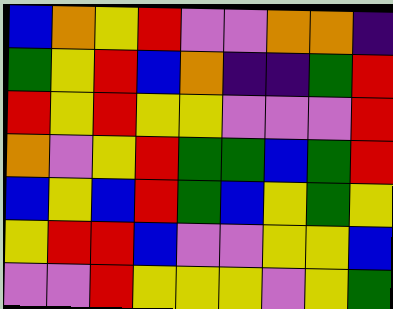[["blue", "orange", "yellow", "red", "violet", "violet", "orange", "orange", "indigo"], ["green", "yellow", "red", "blue", "orange", "indigo", "indigo", "green", "red"], ["red", "yellow", "red", "yellow", "yellow", "violet", "violet", "violet", "red"], ["orange", "violet", "yellow", "red", "green", "green", "blue", "green", "red"], ["blue", "yellow", "blue", "red", "green", "blue", "yellow", "green", "yellow"], ["yellow", "red", "red", "blue", "violet", "violet", "yellow", "yellow", "blue"], ["violet", "violet", "red", "yellow", "yellow", "yellow", "violet", "yellow", "green"]]